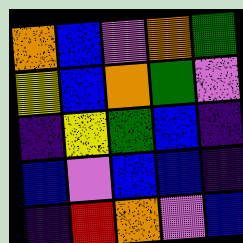[["orange", "blue", "violet", "orange", "green"], ["yellow", "blue", "orange", "green", "violet"], ["indigo", "yellow", "green", "blue", "indigo"], ["blue", "violet", "blue", "blue", "indigo"], ["indigo", "red", "orange", "violet", "blue"]]